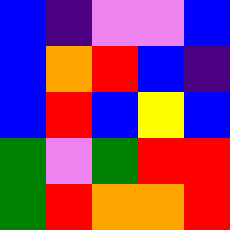[["blue", "indigo", "violet", "violet", "blue"], ["blue", "orange", "red", "blue", "indigo"], ["blue", "red", "blue", "yellow", "blue"], ["green", "violet", "green", "red", "red"], ["green", "red", "orange", "orange", "red"]]